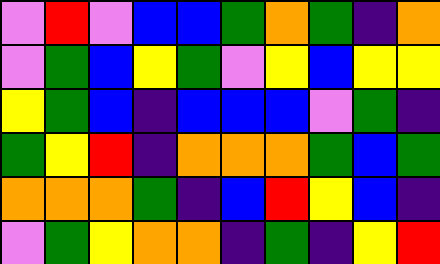[["violet", "red", "violet", "blue", "blue", "green", "orange", "green", "indigo", "orange"], ["violet", "green", "blue", "yellow", "green", "violet", "yellow", "blue", "yellow", "yellow"], ["yellow", "green", "blue", "indigo", "blue", "blue", "blue", "violet", "green", "indigo"], ["green", "yellow", "red", "indigo", "orange", "orange", "orange", "green", "blue", "green"], ["orange", "orange", "orange", "green", "indigo", "blue", "red", "yellow", "blue", "indigo"], ["violet", "green", "yellow", "orange", "orange", "indigo", "green", "indigo", "yellow", "red"]]